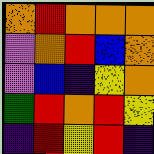[["orange", "red", "orange", "orange", "orange"], ["violet", "orange", "red", "blue", "orange"], ["violet", "blue", "indigo", "yellow", "orange"], ["green", "red", "orange", "red", "yellow"], ["indigo", "red", "yellow", "red", "indigo"]]